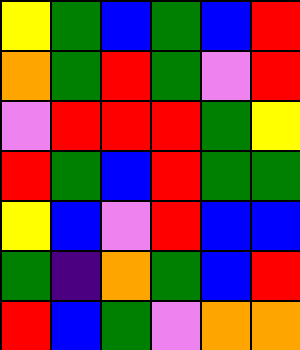[["yellow", "green", "blue", "green", "blue", "red"], ["orange", "green", "red", "green", "violet", "red"], ["violet", "red", "red", "red", "green", "yellow"], ["red", "green", "blue", "red", "green", "green"], ["yellow", "blue", "violet", "red", "blue", "blue"], ["green", "indigo", "orange", "green", "blue", "red"], ["red", "blue", "green", "violet", "orange", "orange"]]